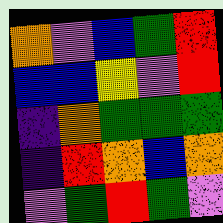[["orange", "violet", "blue", "green", "red"], ["blue", "blue", "yellow", "violet", "red"], ["indigo", "orange", "green", "green", "green"], ["indigo", "red", "orange", "blue", "orange"], ["violet", "green", "red", "green", "violet"]]